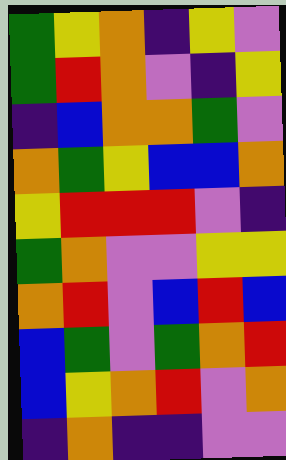[["green", "yellow", "orange", "indigo", "yellow", "violet"], ["green", "red", "orange", "violet", "indigo", "yellow"], ["indigo", "blue", "orange", "orange", "green", "violet"], ["orange", "green", "yellow", "blue", "blue", "orange"], ["yellow", "red", "red", "red", "violet", "indigo"], ["green", "orange", "violet", "violet", "yellow", "yellow"], ["orange", "red", "violet", "blue", "red", "blue"], ["blue", "green", "violet", "green", "orange", "red"], ["blue", "yellow", "orange", "red", "violet", "orange"], ["indigo", "orange", "indigo", "indigo", "violet", "violet"]]